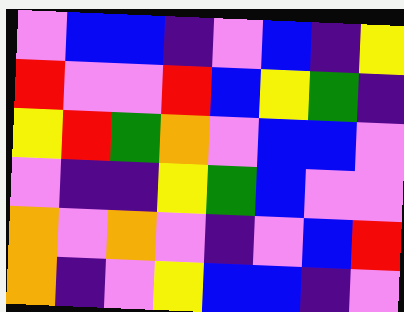[["violet", "blue", "blue", "indigo", "violet", "blue", "indigo", "yellow"], ["red", "violet", "violet", "red", "blue", "yellow", "green", "indigo"], ["yellow", "red", "green", "orange", "violet", "blue", "blue", "violet"], ["violet", "indigo", "indigo", "yellow", "green", "blue", "violet", "violet"], ["orange", "violet", "orange", "violet", "indigo", "violet", "blue", "red"], ["orange", "indigo", "violet", "yellow", "blue", "blue", "indigo", "violet"]]